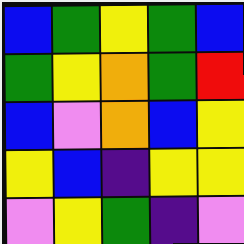[["blue", "green", "yellow", "green", "blue"], ["green", "yellow", "orange", "green", "red"], ["blue", "violet", "orange", "blue", "yellow"], ["yellow", "blue", "indigo", "yellow", "yellow"], ["violet", "yellow", "green", "indigo", "violet"]]